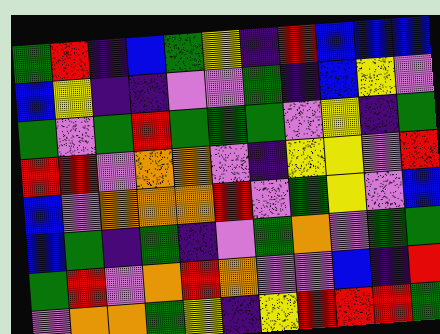[["green", "red", "indigo", "blue", "green", "yellow", "indigo", "red", "blue", "blue", "blue"], ["blue", "yellow", "indigo", "indigo", "violet", "violet", "green", "indigo", "blue", "yellow", "violet"], ["green", "violet", "green", "red", "green", "green", "green", "violet", "yellow", "indigo", "green"], ["red", "red", "violet", "orange", "orange", "violet", "indigo", "yellow", "yellow", "violet", "red"], ["blue", "violet", "orange", "orange", "orange", "red", "violet", "green", "yellow", "violet", "blue"], ["blue", "green", "indigo", "green", "indigo", "violet", "green", "orange", "violet", "green", "green"], ["green", "red", "violet", "orange", "red", "orange", "violet", "violet", "blue", "indigo", "red"], ["violet", "orange", "orange", "green", "yellow", "indigo", "yellow", "red", "red", "red", "green"]]